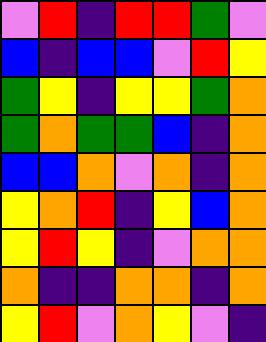[["violet", "red", "indigo", "red", "red", "green", "violet"], ["blue", "indigo", "blue", "blue", "violet", "red", "yellow"], ["green", "yellow", "indigo", "yellow", "yellow", "green", "orange"], ["green", "orange", "green", "green", "blue", "indigo", "orange"], ["blue", "blue", "orange", "violet", "orange", "indigo", "orange"], ["yellow", "orange", "red", "indigo", "yellow", "blue", "orange"], ["yellow", "red", "yellow", "indigo", "violet", "orange", "orange"], ["orange", "indigo", "indigo", "orange", "orange", "indigo", "orange"], ["yellow", "red", "violet", "orange", "yellow", "violet", "indigo"]]